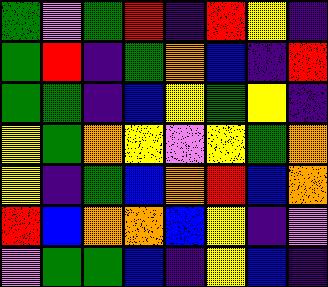[["green", "violet", "green", "red", "indigo", "red", "yellow", "indigo"], ["green", "red", "indigo", "green", "orange", "blue", "indigo", "red"], ["green", "green", "indigo", "blue", "yellow", "green", "yellow", "indigo"], ["yellow", "green", "orange", "yellow", "violet", "yellow", "green", "orange"], ["yellow", "indigo", "green", "blue", "orange", "red", "blue", "orange"], ["red", "blue", "orange", "orange", "blue", "yellow", "indigo", "violet"], ["violet", "green", "green", "blue", "indigo", "yellow", "blue", "indigo"]]